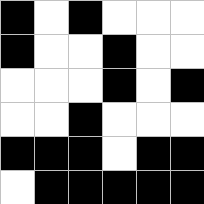[["black", "white", "black", "white", "white", "white"], ["black", "white", "white", "black", "white", "white"], ["white", "white", "white", "black", "white", "black"], ["white", "white", "black", "white", "white", "white"], ["black", "black", "black", "white", "black", "black"], ["white", "black", "black", "black", "black", "black"]]